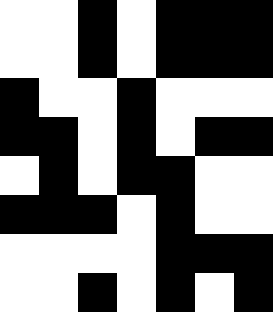[["white", "white", "black", "white", "black", "black", "black"], ["white", "white", "black", "white", "black", "black", "black"], ["black", "white", "white", "black", "white", "white", "white"], ["black", "black", "white", "black", "white", "black", "black"], ["white", "black", "white", "black", "black", "white", "white"], ["black", "black", "black", "white", "black", "white", "white"], ["white", "white", "white", "white", "black", "black", "black"], ["white", "white", "black", "white", "black", "white", "black"]]